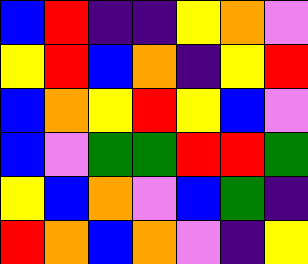[["blue", "red", "indigo", "indigo", "yellow", "orange", "violet"], ["yellow", "red", "blue", "orange", "indigo", "yellow", "red"], ["blue", "orange", "yellow", "red", "yellow", "blue", "violet"], ["blue", "violet", "green", "green", "red", "red", "green"], ["yellow", "blue", "orange", "violet", "blue", "green", "indigo"], ["red", "orange", "blue", "orange", "violet", "indigo", "yellow"]]